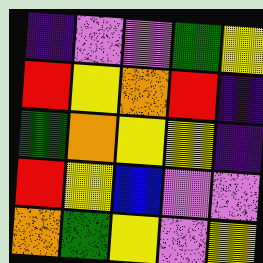[["indigo", "violet", "violet", "green", "yellow"], ["red", "yellow", "orange", "red", "indigo"], ["green", "orange", "yellow", "yellow", "indigo"], ["red", "yellow", "blue", "violet", "violet"], ["orange", "green", "yellow", "violet", "yellow"]]